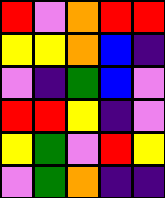[["red", "violet", "orange", "red", "red"], ["yellow", "yellow", "orange", "blue", "indigo"], ["violet", "indigo", "green", "blue", "violet"], ["red", "red", "yellow", "indigo", "violet"], ["yellow", "green", "violet", "red", "yellow"], ["violet", "green", "orange", "indigo", "indigo"]]